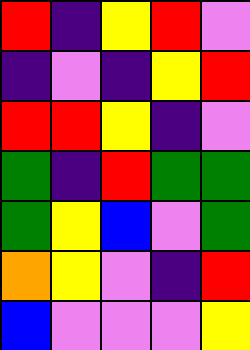[["red", "indigo", "yellow", "red", "violet"], ["indigo", "violet", "indigo", "yellow", "red"], ["red", "red", "yellow", "indigo", "violet"], ["green", "indigo", "red", "green", "green"], ["green", "yellow", "blue", "violet", "green"], ["orange", "yellow", "violet", "indigo", "red"], ["blue", "violet", "violet", "violet", "yellow"]]